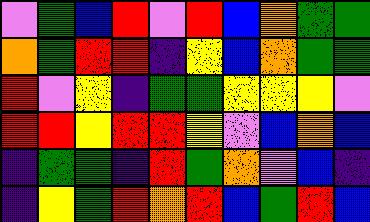[["violet", "green", "blue", "red", "violet", "red", "blue", "orange", "green", "green"], ["orange", "green", "red", "red", "indigo", "yellow", "blue", "orange", "green", "green"], ["red", "violet", "yellow", "indigo", "green", "green", "yellow", "yellow", "yellow", "violet"], ["red", "red", "yellow", "red", "red", "yellow", "violet", "blue", "orange", "blue"], ["indigo", "green", "green", "indigo", "red", "green", "orange", "violet", "blue", "indigo"], ["indigo", "yellow", "green", "red", "orange", "red", "blue", "green", "red", "blue"]]